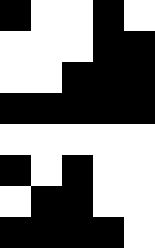[["black", "white", "white", "black", "white"], ["white", "white", "white", "black", "black"], ["white", "white", "black", "black", "black"], ["black", "black", "black", "black", "black"], ["white", "white", "white", "white", "white"], ["black", "white", "black", "white", "white"], ["white", "black", "black", "white", "white"], ["black", "black", "black", "black", "white"]]